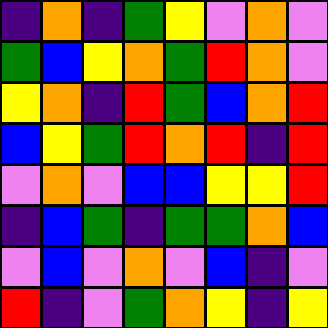[["indigo", "orange", "indigo", "green", "yellow", "violet", "orange", "violet"], ["green", "blue", "yellow", "orange", "green", "red", "orange", "violet"], ["yellow", "orange", "indigo", "red", "green", "blue", "orange", "red"], ["blue", "yellow", "green", "red", "orange", "red", "indigo", "red"], ["violet", "orange", "violet", "blue", "blue", "yellow", "yellow", "red"], ["indigo", "blue", "green", "indigo", "green", "green", "orange", "blue"], ["violet", "blue", "violet", "orange", "violet", "blue", "indigo", "violet"], ["red", "indigo", "violet", "green", "orange", "yellow", "indigo", "yellow"]]